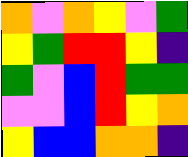[["orange", "violet", "orange", "yellow", "violet", "green"], ["yellow", "green", "red", "red", "yellow", "indigo"], ["green", "violet", "blue", "red", "green", "green"], ["violet", "violet", "blue", "red", "yellow", "orange"], ["yellow", "blue", "blue", "orange", "orange", "indigo"]]